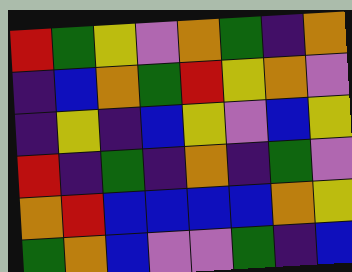[["red", "green", "yellow", "violet", "orange", "green", "indigo", "orange"], ["indigo", "blue", "orange", "green", "red", "yellow", "orange", "violet"], ["indigo", "yellow", "indigo", "blue", "yellow", "violet", "blue", "yellow"], ["red", "indigo", "green", "indigo", "orange", "indigo", "green", "violet"], ["orange", "red", "blue", "blue", "blue", "blue", "orange", "yellow"], ["green", "orange", "blue", "violet", "violet", "green", "indigo", "blue"]]